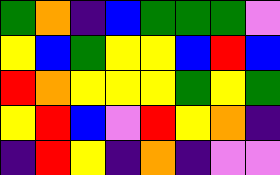[["green", "orange", "indigo", "blue", "green", "green", "green", "violet"], ["yellow", "blue", "green", "yellow", "yellow", "blue", "red", "blue"], ["red", "orange", "yellow", "yellow", "yellow", "green", "yellow", "green"], ["yellow", "red", "blue", "violet", "red", "yellow", "orange", "indigo"], ["indigo", "red", "yellow", "indigo", "orange", "indigo", "violet", "violet"]]